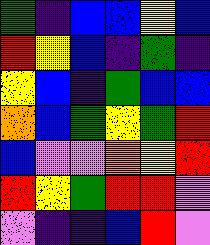[["green", "indigo", "blue", "blue", "yellow", "blue"], ["red", "yellow", "blue", "indigo", "green", "indigo"], ["yellow", "blue", "indigo", "green", "blue", "blue"], ["orange", "blue", "green", "yellow", "green", "red"], ["blue", "violet", "violet", "orange", "yellow", "red"], ["red", "yellow", "green", "red", "red", "violet"], ["violet", "indigo", "indigo", "blue", "red", "violet"]]